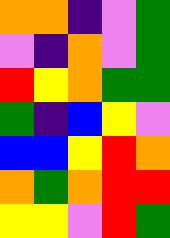[["orange", "orange", "indigo", "violet", "green"], ["violet", "indigo", "orange", "violet", "green"], ["red", "yellow", "orange", "green", "green"], ["green", "indigo", "blue", "yellow", "violet"], ["blue", "blue", "yellow", "red", "orange"], ["orange", "green", "orange", "red", "red"], ["yellow", "yellow", "violet", "red", "green"]]